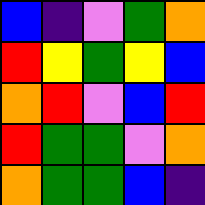[["blue", "indigo", "violet", "green", "orange"], ["red", "yellow", "green", "yellow", "blue"], ["orange", "red", "violet", "blue", "red"], ["red", "green", "green", "violet", "orange"], ["orange", "green", "green", "blue", "indigo"]]